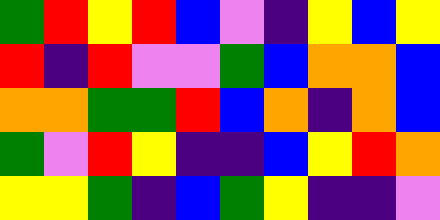[["green", "red", "yellow", "red", "blue", "violet", "indigo", "yellow", "blue", "yellow"], ["red", "indigo", "red", "violet", "violet", "green", "blue", "orange", "orange", "blue"], ["orange", "orange", "green", "green", "red", "blue", "orange", "indigo", "orange", "blue"], ["green", "violet", "red", "yellow", "indigo", "indigo", "blue", "yellow", "red", "orange"], ["yellow", "yellow", "green", "indigo", "blue", "green", "yellow", "indigo", "indigo", "violet"]]